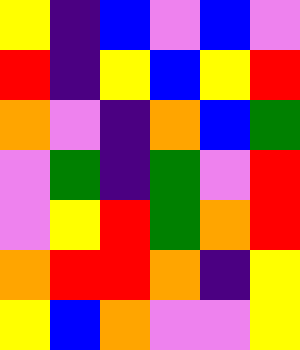[["yellow", "indigo", "blue", "violet", "blue", "violet"], ["red", "indigo", "yellow", "blue", "yellow", "red"], ["orange", "violet", "indigo", "orange", "blue", "green"], ["violet", "green", "indigo", "green", "violet", "red"], ["violet", "yellow", "red", "green", "orange", "red"], ["orange", "red", "red", "orange", "indigo", "yellow"], ["yellow", "blue", "orange", "violet", "violet", "yellow"]]